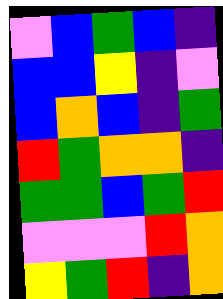[["violet", "blue", "green", "blue", "indigo"], ["blue", "blue", "yellow", "indigo", "violet"], ["blue", "orange", "blue", "indigo", "green"], ["red", "green", "orange", "orange", "indigo"], ["green", "green", "blue", "green", "red"], ["violet", "violet", "violet", "red", "orange"], ["yellow", "green", "red", "indigo", "orange"]]